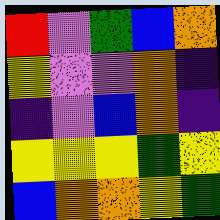[["red", "violet", "green", "blue", "orange"], ["yellow", "violet", "violet", "orange", "indigo"], ["indigo", "violet", "blue", "orange", "indigo"], ["yellow", "yellow", "yellow", "green", "yellow"], ["blue", "orange", "orange", "yellow", "green"]]